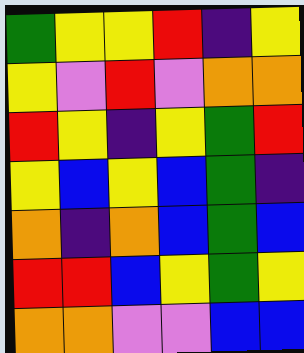[["green", "yellow", "yellow", "red", "indigo", "yellow"], ["yellow", "violet", "red", "violet", "orange", "orange"], ["red", "yellow", "indigo", "yellow", "green", "red"], ["yellow", "blue", "yellow", "blue", "green", "indigo"], ["orange", "indigo", "orange", "blue", "green", "blue"], ["red", "red", "blue", "yellow", "green", "yellow"], ["orange", "orange", "violet", "violet", "blue", "blue"]]